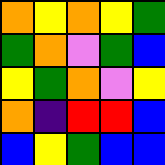[["orange", "yellow", "orange", "yellow", "green"], ["green", "orange", "violet", "green", "blue"], ["yellow", "green", "orange", "violet", "yellow"], ["orange", "indigo", "red", "red", "blue"], ["blue", "yellow", "green", "blue", "blue"]]